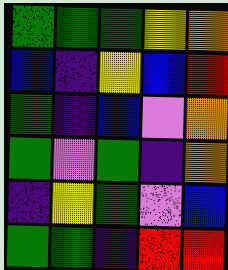[["green", "green", "green", "yellow", "orange"], ["blue", "indigo", "yellow", "blue", "red"], ["green", "indigo", "blue", "violet", "orange"], ["green", "violet", "green", "indigo", "orange"], ["indigo", "yellow", "green", "violet", "blue"], ["green", "green", "indigo", "red", "red"]]